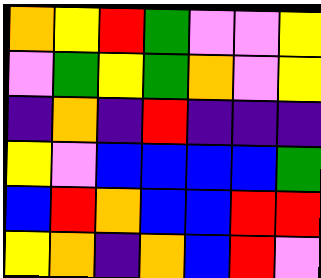[["orange", "yellow", "red", "green", "violet", "violet", "yellow"], ["violet", "green", "yellow", "green", "orange", "violet", "yellow"], ["indigo", "orange", "indigo", "red", "indigo", "indigo", "indigo"], ["yellow", "violet", "blue", "blue", "blue", "blue", "green"], ["blue", "red", "orange", "blue", "blue", "red", "red"], ["yellow", "orange", "indigo", "orange", "blue", "red", "violet"]]